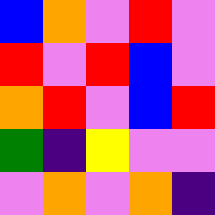[["blue", "orange", "violet", "red", "violet"], ["red", "violet", "red", "blue", "violet"], ["orange", "red", "violet", "blue", "red"], ["green", "indigo", "yellow", "violet", "violet"], ["violet", "orange", "violet", "orange", "indigo"]]